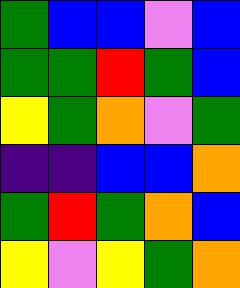[["green", "blue", "blue", "violet", "blue"], ["green", "green", "red", "green", "blue"], ["yellow", "green", "orange", "violet", "green"], ["indigo", "indigo", "blue", "blue", "orange"], ["green", "red", "green", "orange", "blue"], ["yellow", "violet", "yellow", "green", "orange"]]